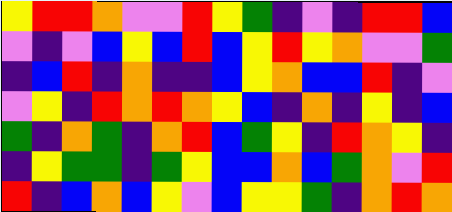[["yellow", "red", "red", "orange", "violet", "violet", "red", "yellow", "green", "indigo", "violet", "indigo", "red", "red", "blue"], ["violet", "indigo", "violet", "blue", "yellow", "blue", "red", "blue", "yellow", "red", "yellow", "orange", "violet", "violet", "green"], ["indigo", "blue", "red", "indigo", "orange", "indigo", "indigo", "blue", "yellow", "orange", "blue", "blue", "red", "indigo", "violet"], ["violet", "yellow", "indigo", "red", "orange", "red", "orange", "yellow", "blue", "indigo", "orange", "indigo", "yellow", "indigo", "blue"], ["green", "indigo", "orange", "green", "indigo", "orange", "red", "blue", "green", "yellow", "indigo", "red", "orange", "yellow", "indigo"], ["indigo", "yellow", "green", "green", "indigo", "green", "yellow", "blue", "blue", "orange", "blue", "green", "orange", "violet", "red"], ["red", "indigo", "blue", "orange", "blue", "yellow", "violet", "blue", "yellow", "yellow", "green", "indigo", "orange", "red", "orange"]]